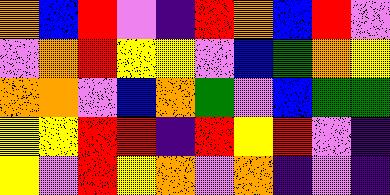[["orange", "blue", "red", "violet", "indigo", "red", "orange", "blue", "red", "violet"], ["violet", "orange", "red", "yellow", "yellow", "violet", "blue", "green", "orange", "yellow"], ["orange", "orange", "violet", "blue", "orange", "green", "violet", "blue", "green", "green"], ["yellow", "yellow", "red", "red", "indigo", "red", "yellow", "red", "violet", "indigo"], ["yellow", "violet", "red", "yellow", "orange", "violet", "orange", "indigo", "violet", "indigo"]]